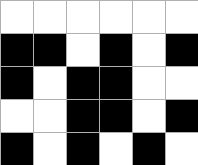[["white", "white", "white", "white", "white", "white"], ["black", "black", "white", "black", "white", "black"], ["black", "white", "black", "black", "white", "white"], ["white", "white", "black", "black", "white", "black"], ["black", "white", "black", "white", "black", "white"]]